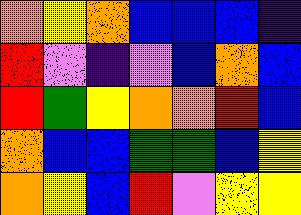[["orange", "yellow", "orange", "blue", "blue", "blue", "indigo"], ["red", "violet", "indigo", "violet", "blue", "orange", "blue"], ["red", "green", "yellow", "orange", "orange", "red", "blue"], ["orange", "blue", "blue", "green", "green", "blue", "yellow"], ["orange", "yellow", "blue", "red", "violet", "yellow", "yellow"]]